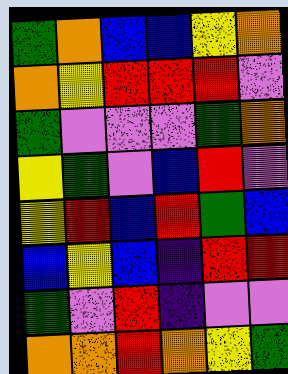[["green", "orange", "blue", "blue", "yellow", "orange"], ["orange", "yellow", "red", "red", "red", "violet"], ["green", "violet", "violet", "violet", "green", "orange"], ["yellow", "green", "violet", "blue", "red", "violet"], ["yellow", "red", "blue", "red", "green", "blue"], ["blue", "yellow", "blue", "indigo", "red", "red"], ["green", "violet", "red", "indigo", "violet", "violet"], ["orange", "orange", "red", "orange", "yellow", "green"]]